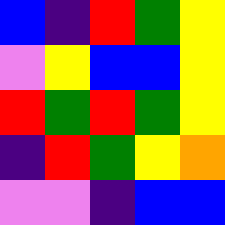[["blue", "indigo", "red", "green", "yellow"], ["violet", "yellow", "blue", "blue", "yellow"], ["red", "green", "red", "green", "yellow"], ["indigo", "red", "green", "yellow", "orange"], ["violet", "violet", "indigo", "blue", "blue"]]